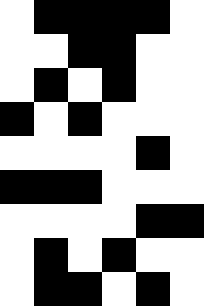[["white", "black", "black", "black", "black", "white"], ["white", "white", "black", "black", "white", "white"], ["white", "black", "white", "black", "white", "white"], ["black", "white", "black", "white", "white", "white"], ["white", "white", "white", "white", "black", "white"], ["black", "black", "black", "white", "white", "white"], ["white", "white", "white", "white", "black", "black"], ["white", "black", "white", "black", "white", "white"], ["white", "black", "black", "white", "black", "white"]]